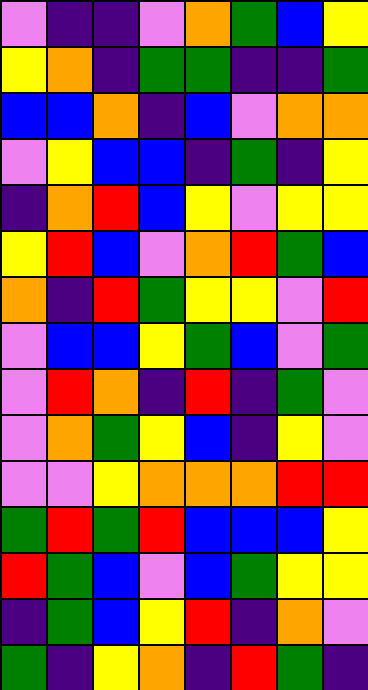[["violet", "indigo", "indigo", "violet", "orange", "green", "blue", "yellow"], ["yellow", "orange", "indigo", "green", "green", "indigo", "indigo", "green"], ["blue", "blue", "orange", "indigo", "blue", "violet", "orange", "orange"], ["violet", "yellow", "blue", "blue", "indigo", "green", "indigo", "yellow"], ["indigo", "orange", "red", "blue", "yellow", "violet", "yellow", "yellow"], ["yellow", "red", "blue", "violet", "orange", "red", "green", "blue"], ["orange", "indigo", "red", "green", "yellow", "yellow", "violet", "red"], ["violet", "blue", "blue", "yellow", "green", "blue", "violet", "green"], ["violet", "red", "orange", "indigo", "red", "indigo", "green", "violet"], ["violet", "orange", "green", "yellow", "blue", "indigo", "yellow", "violet"], ["violet", "violet", "yellow", "orange", "orange", "orange", "red", "red"], ["green", "red", "green", "red", "blue", "blue", "blue", "yellow"], ["red", "green", "blue", "violet", "blue", "green", "yellow", "yellow"], ["indigo", "green", "blue", "yellow", "red", "indigo", "orange", "violet"], ["green", "indigo", "yellow", "orange", "indigo", "red", "green", "indigo"]]